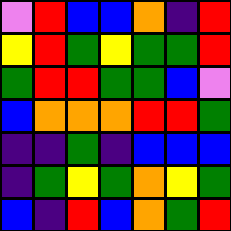[["violet", "red", "blue", "blue", "orange", "indigo", "red"], ["yellow", "red", "green", "yellow", "green", "green", "red"], ["green", "red", "red", "green", "green", "blue", "violet"], ["blue", "orange", "orange", "orange", "red", "red", "green"], ["indigo", "indigo", "green", "indigo", "blue", "blue", "blue"], ["indigo", "green", "yellow", "green", "orange", "yellow", "green"], ["blue", "indigo", "red", "blue", "orange", "green", "red"]]